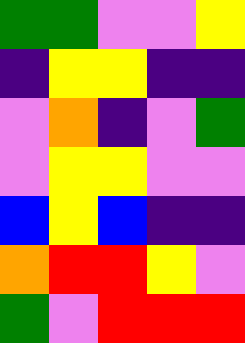[["green", "green", "violet", "violet", "yellow"], ["indigo", "yellow", "yellow", "indigo", "indigo"], ["violet", "orange", "indigo", "violet", "green"], ["violet", "yellow", "yellow", "violet", "violet"], ["blue", "yellow", "blue", "indigo", "indigo"], ["orange", "red", "red", "yellow", "violet"], ["green", "violet", "red", "red", "red"]]